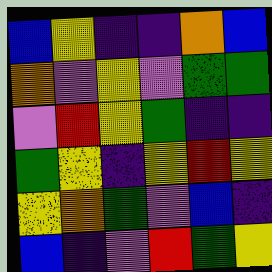[["blue", "yellow", "indigo", "indigo", "orange", "blue"], ["orange", "violet", "yellow", "violet", "green", "green"], ["violet", "red", "yellow", "green", "indigo", "indigo"], ["green", "yellow", "indigo", "yellow", "red", "yellow"], ["yellow", "orange", "green", "violet", "blue", "indigo"], ["blue", "indigo", "violet", "red", "green", "yellow"]]